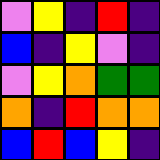[["violet", "yellow", "indigo", "red", "indigo"], ["blue", "indigo", "yellow", "violet", "indigo"], ["violet", "yellow", "orange", "green", "green"], ["orange", "indigo", "red", "orange", "orange"], ["blue", "red", "blue", "yellow", "indigo"]]